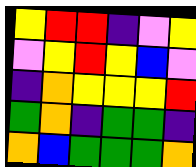[["yellow", "red", "red", "indigo", "violet", "yellow"], ["violet", "yellow", "red", "yellow", "blue", "violet"], ["indigo", "orange", "yellow", "yellow", "yellow", "red"], ["green", "orange", "indigo", "green", "green", "indigo"], ["orange", "blue", "green", "green", "green", "orange"]]